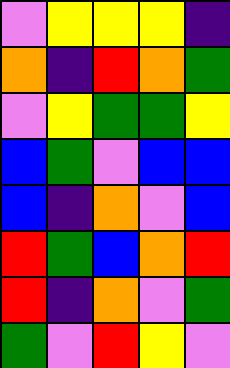[["violet", "yellow", "yellow", "yellow", "indigo"], ["orange", "indigo", "red", "orange", "green"], ["violet", "yellow", "green", "green", "yellow"], ["blue", "green", "violet", "blue", "blue"], ["blue", "indigo", "orange", "violet", "blue"], ["red", "green", "blue", "orange", "red"], ["red", "indigo", "orange", "violet", "green"], ["green", "violet", "red", "yellow", "violet"]]